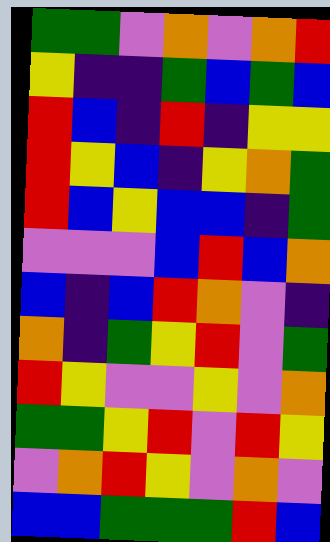[["green", "green", "violet", "orange", "violet", "orange", "red"], ["yellow", "indigo", "indigo", "green", "blue", "green", "blue"], ["red", "blue", "indigo", "red", "indigo", "yellow", "yellow"], ["red", "yellow", "blue", "indigo", "yellow", "orange", "green"], ["red", "blue", "yellow", "blue", "blue", "indigo", "green"], ["violet", "violet", "violet", "blue", "red", "blue", "orange"], ["blue", "indigo", "blue", "red", "orange", "violet", "indigo"], ["orange", "indigo", "green", "yellow", "red", "violet", "green"], ["red", "yellow", "violet", "violet", "yellow", "violet", "orange"], ["green", "green", "yellow", "red", "violet", "red", "yellow"], ["violet", "orange", "red", "yellow", "violet", "orange", "violet"], ["blue", "blue", "green", "green", "green", "red", "blue"]]